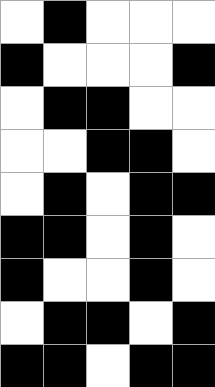[["white", "black", "white", "white", "white"], ["black", "white", "white", "white", "black"], ["white", "black", "black", "white", "white"], ["white", "white", "black", "black", "white"], ["white", "black", "white", "black", "black"], ["black", "black", "white", "black", "white"], ["black", "white", "white", "black", "white"], ["white", "black", "black", "white", "black"], ["black", "black", "white", "black", "black"]]